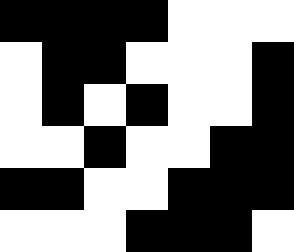[["black", "black", "black", "black", "white", "white", "white"], ["white", "black", "black", "white", "white", "white", "black"], ["white", "black", "white", "black", "white", "white", "black"], ["white", "white", "black", "white", "white", "black", "black"], ["black", "black", "white", "white", "black", "black", "black"], ["white", "white", "white", "black", "black", "black", "white"]]